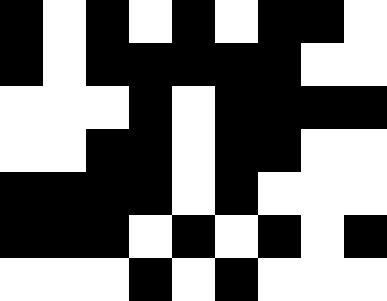[["black", "white", "black", "white", "black", "white", "black", "black", "white"], ["black", "white", "black", "black", "black", "black", "black", "white", "white"], ["white", "white", "white", "black", "white", "black", "black", "black", "black"], ["white", "white", "black", "black", "white", "black", "black", "white", "white"], ["black", "black", "black", "black", "white", "black", "white", "white", "white"], ["black", "black", "black", "white", "black", "white", "black", "white", "black"], ["white", "white", "white", "black", "white", "black", "white", "white", "white"]]